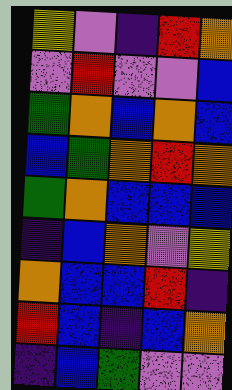[["yellow", "violet", "indigo", "red", "orange"], ["violet", "red", "violet", "violet", "blue"], ["green", "orange", "blue", "orange", "blue"], ["blue", "green", "orange", "red", "orange"], ["green", "orange", "blue", "blue", "blue"], ["indigo", "blue", "orange", "violet", "yellow"], ["orange", "blue", "blue", "red", "indigo"], ["red", "blue", "indigo", "blue", "orange"], ["indigo", "blue", "green", "violet", "violet"]]